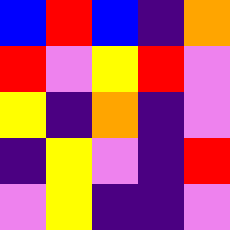[["blue", "red", "blue", "indigo", "orange"], ["red", "violet", "yellow", "red", "violet"], ["yellow", "indigo", "orange", "indigo", "violet"], ["indigo", "yellow", "violet", "indigo", "red"], ["violet", "yellow", "indigo", "indigo", "violet"]]